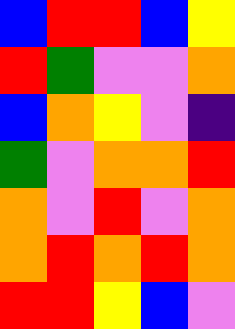[["blue", "red", "red", "blue", "yellow"], ["red", "green", "violet", "violet", "orange"], ["blue", "orange", "yellow", "violet", "indigo"], ["green", "violet", "orange", "orange", "red"], ["orange", "violet", "red", "violet", "orange"], ["orange", "red", "orange", "red", "orange"], ["red", "red", "yellow", "blue", "violet"]]